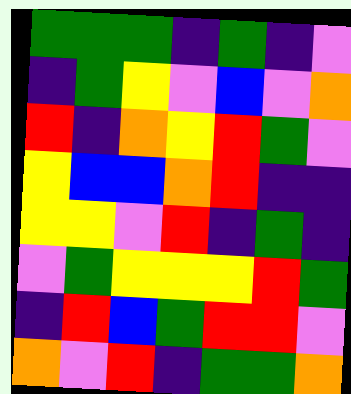[["green", "green", "green", "indigo", "green", "indigo", "violet"], ["indigo", "green", "yellow", "violet", "blue", "violet", "orange"], ["red", "indigo", "orange", "yellow", "red", "green", "violet"], ["yellow", "blue", "blue", "orange", "red", "indigo", "indigo"], ["yellow", "yellow", "violet", "red", "indigo", "green", "indigo"], ["violet", "green", "yellow", "yellow", "yellow", "red", "green"], ["indigo", "red", "blue", "green", "red", "red", "violet"], ["orange", "violet", "red", "indigo", "green", "green", "orange"]]